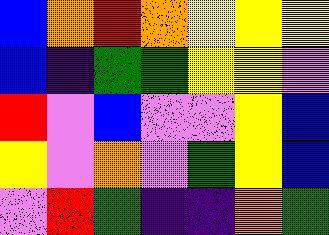[["blue", "orange", "red", "orange", "yellow", "yellow", "yellow"], ["blue", "indigo", "green", "green", "yellow", "yellow", "violet"], ["red", "violet", "blue", "violet", "violet", "yellow", "blue"], ["yellow", "violet", "orange", "violet", "green", "yellow", "blue"], ["violet", "red", "green", "indigo", "indigo", "orange", "green"]]